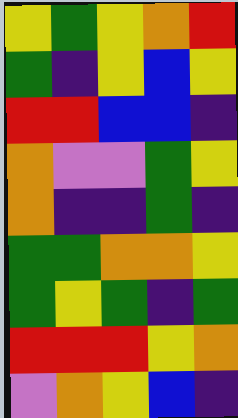[["yellow", "green", "yellow", "orange", "red"], ["green", "indigo", "yellow", "blue", "yellow"], ["red", "red", "blue", "blue", "indigo"], ["orange", "violet", "violet", "green", "yellow"], ["orange", "indigo", "indigo", "green", "indigo"], ["green", "green", "orange", "orange", "yellow"], ["green", "yellow", "green", "indigo", "green"], ["red", "red", "red", "yellow", "orange"], ["violet", "orange", "yellow", "blue", "indigo"]]